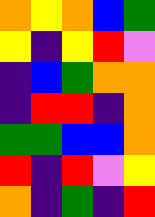[["orange", "yellow", "orange", "blue", "green"], ["yellow", "indigo", "yellow", "red", "violet"], ["indigo", "blue", "green", "orange", "orange"], ["indigo", "red", "red", "indigo", "orange"], ["green", "green", "blue", "blue", "orange"], ["red", "indigo", "red", "violet", "yellow"], ["orange", "indigo", "green", "indigo", "red"]]